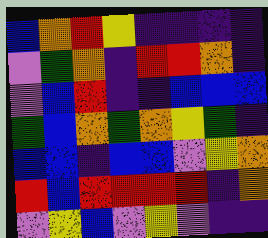[["blue", "orange", "red", "yellow", "indigo", "indigo", "indigo", "indigo"], ["violet", "green", "orange", "indigo", "red", "red", "orange", "indigo"], ["violet", "blue", "red", "indigo", "indigo", "blue", "blue", "blue"], ["green", "blue", "orange", "green", "orange", "yellow", "green", "indigo"], ["blue", "blue", "indigo", "blue", "blue", "violet", "yellow", "orange"], ["red", "blue", "red", "red", "red", "red", "indigo", "orange"], ["violet", "yellow", "blue", "violet", "yellow", "violet", "indigo", "indigo"]]